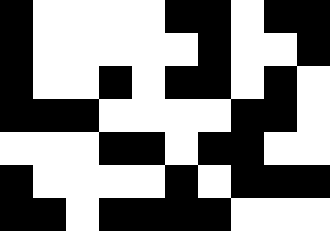[["black", "white", "white", "white", "white", "black", "black", "white", "black", "black"], ["black", "white", "white", "white", "white", "white", "black", "white", "white", "black"], ["black", "white", "white", "black", "white", "black", "black", "white", "black", "white"], ["black", "black", "black", "white", "white", "white", "white", "black", "black", "white"], ["white", "white", "white", "black", "black", "white", "black", "black", "white", "white"], ["black", "white", "white", "white", "white", "black", "white", "black", "black", "black"], ["black", "black", "white", "black", "black", "black", "black", "white", "white", "white"]]